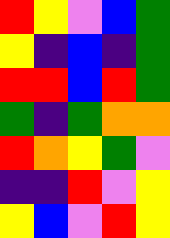[["red", "yellow", "violet", "blue", "green"], ["yellow", "indigo", "blue", "indigo", "green"], ["red", "red", "blue", "red", "green"], ["green", "indigo", "green", "orange", "orange"], ["red", "orange", "yellow", "green", "violet"], ["indigo", "indigo", "red", "violet", "yellow"], ["yellow", "blue", "violet", "red", "yellow"]]